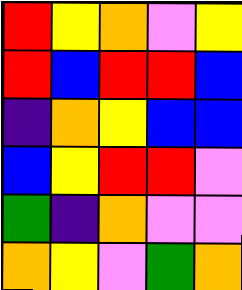[["red", "yellow", "orange", "violet", "yellow"], ["red", "blue", "red", "red", "blue"], ["indigo", "orange", "yellow", "blue", "blue"], ["blue", "yellow", "red", "red", "violet"], ["green", "indigo", "orange", "violet", "violet"], ["orange", "yellow", "violet", "green", "orange"]]